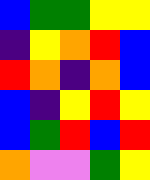[["blue", "green", "green", "yellow", "yellow"], ["indigo", "yellow", "orange", "red", "blue"], ["red", "orange", "indigo", "orange", "blue"], ["blue", "indigo", "yellow", "red", "yellow"], ["blue", "green", "red", "blue", "red"], ["orange", "violet", "violet", "green", "yellow"]]